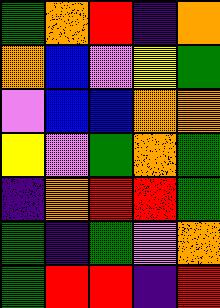[["green", "orange", "red", "indigo", "orange"], ["orange", "blue", "violet", "yellow", "green"], ["violet", "blue", "blue", "orange", "orange"], ["yellow", "violet", "green", "orange", "green"], ["indigo", "orange", "red", "red", "green"], ["green", "indigo", "green", "violet", "orange"], ["green", "red", "red", "indigo", "red"]]